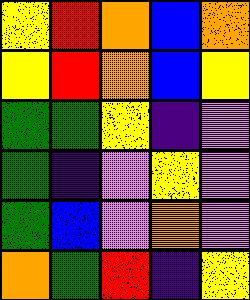[["yellow", "red", "orange", "blue", "orange"], ["yellow", "red", "orange", "blue", "yellow"], ["green", "green", "yellow", "indigo", "violet"], ["green", "indigo", "violet", "yellow", "violet"], ["green", "blue", "violet", "orange", "violet"], ["orange", "green", "red", "indigo", "yellow"]]